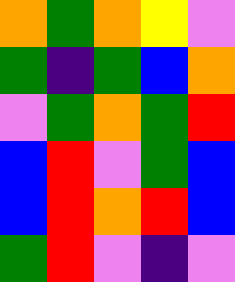[["orange", "green", "orange", "yellow", "violet"], ["green", "indigo", "green", "blue", "orange"], ["violet", "green", "orange", "green", "red"], ["blue", "red", "violet", "green", "blue"], ["blue", "red", "orange", "red", "blue"], ["green", "red", "violet", "indigo", "violet"]]